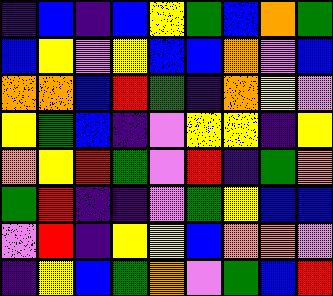[["indigo", "blue", "indigo", "blue", "yellow", "green", "blue", "orange", "green"], ["blue", "yellow", "violet", "yellow", "blue", "blue", "orange", "violet", "blue"], ["orange", "orange", "blue", "red", "green", "indigo", "orange", "yellow", "violet"], ["yellow", "green", "blue", "indigo", "violet", "yellow", "yellow", "indigo", "yellow"], ["orange", "yellow", "red", "green", "violet", "red", "indigo", "green", "orange"], ["green", "red", "indigo", "indigo", "violet", "green", "yellow", "blue", "blue"], ["violet", "red", "indigo", "yellow", "yellow", "blue", "orange", "orange", "violet"], ["indigo", "yellow", "blue", "green", "orange", "violet", "green", "blue", "red"]]